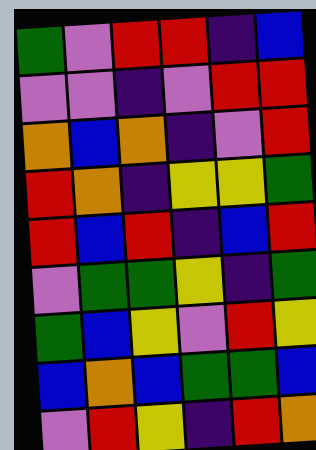[["green", "violet", "red", "red", "indigo", "blue"], ["violet", "violet", "indigo", "violet", "red", "red"], ["orange", "blue", "orange", "indigo", "violet", "red"], ["red", "orange", "indigo", "yellow", "yellow", "green"], ["red", "blue", "red", "indigo", "blue", "red"], ["violet", "green", "green", "yellow", "indigo", "green"], ["green", "blue", "yellow", "violet", "red", "yellow"], ["blue", "orange", "blue", "green", "green", "blue"], ["violet", "red", "yellow", "indigo", "red", "orange"]]